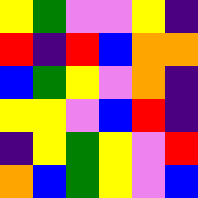[["yellow", "green", "violet", "violet", "yellow", "indigo"], ["red", "indigo", "red", "blue", "orange", "orange"], ["blue", "green", "yellow", "violet", "orange", "indigo"], ["yellow", "yellow", "violet", "blue", "red", "indigo"], ["indigo", "yellow", "green", "yellow", "violet", "red"], ["orange", "blue", "green", "yellow", "violet", "blue"]]